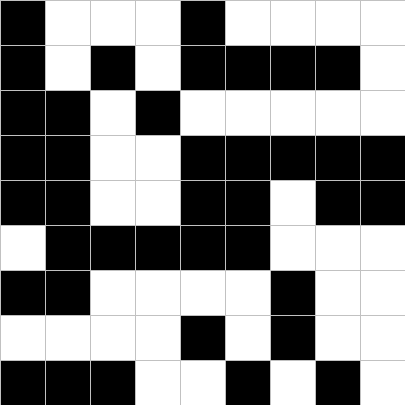[["black", "white", "white", "white", "black", "white", "white", "white", "white"], ["black", "white", "black", "white", "black", "black", "black", "black", "white"], ["black", "black", "white", "black", "white", "white", "white", "white", "white"], ["black", "black", "white", "white", "black", "black", "black", "black", "black"], ["black", "black", "white", "white", "black", "black", "white", "black", "black"], ["white", "black", "black", "black", "black", "black", "white", "white", "white"], ["black", "black", "white", "white", "white", "white", "black", "white", "white"], ["white", "white", "white", "white", "black", "white", "black", "white", "white"], ["black", "black", "black", "white", "white", "black", "white", "black", "white"]]